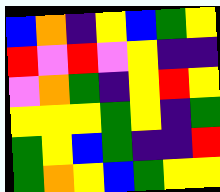[["blue", "orange", "indigo", "yellow", "blue", "green", "yellow"], ["red", "violet", "red", "violet", "yellow", "indigo", "indigo"], ["violet", "orange", "green", "indigo", "yellow", "red", "yellow"], ["yellow", "yellow", "yellow", "green", "yellow", "indigo", "green"], ["green", "yellow", "blue", "green", "indigo", "indigo", "red"], ["green", "orange", "yellow", "blue", "green", "yellow", "yellow"]]